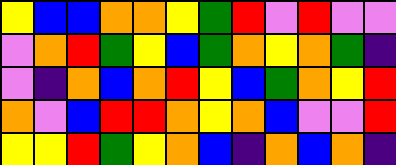[["yellow", "blue", "blue", "orange", "orange", "yellow", "green", "red", "violet", "red", "violet", "violet"], ["violet", "orange", "red", "green", "yellow", "blue", "green", "orange", "yellow", "orange", "green", "indigo"], ["violet", "indigo", "orange", "blue", "orange", "red", "yellow", "blue", "green", "orange", "yellow", "red"], ["orange", "violet", "blue", "red", "red", "orange", "yellow", "orange", "blue", "violet", "violet", "red"], ["yellow", "yellow", "red", "green", "yellow", "orange", "blue", "indigo", "orange", "blue", "orange", "indigo"]]